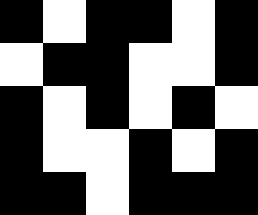[["black", "white", "black", "black", "white", "black"], ["white", "black", "black", "white", "white", "black"], ["black", "white", "black", "white", "black", "white"], ["black", "white", "white", "black", "white", "black"], ["black", "black", "white", "black", "black", "black"]]